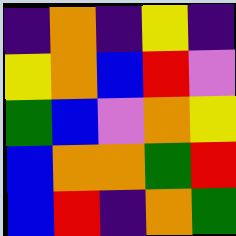[["indigo", "orange", "indigo", "yellow", "indigo"], ["yellow", "orange", "blue", "red", "violet"], ["green", "blue", "violet", "orange", "yellow"], ["blue", "orange", "orange", "green", "red"], ["blue", "red", "indigo", "orange", "green"]]